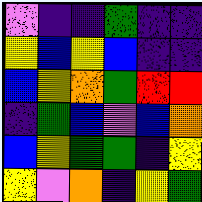[["violet", "indigo", "indigo", "green", "indigo", "indigo"], ["yellow", "blue", "yellow", "blue", "indigo", "indigo"], ["blue", "yellow", "orange", "green", "red", "red"], ["indigo", "green", "blue", "violet", "blue", "orange"], ["blue", "yellow", "green", "green", "indigo", "yellow"], ["yellow", "violet", "orange", "indigo", "yellow", "green"]]